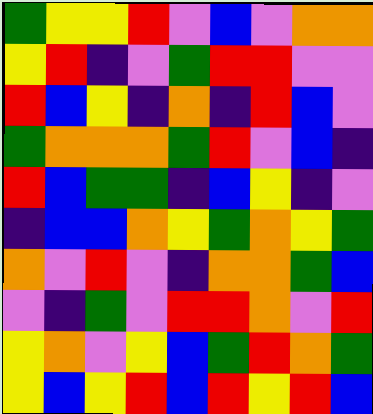[["green", "yellow", "yellow", "red", "violet", "blue", "violet", "orange", "orange"], ["yellow", "red", "indigo", "violet", "green", "red", "red", "violet", "violet"], ["red", "blue", "yellow", "indigo", "orange", "indigo", "red", "blue", "violet"], ["green", "orange", "orange", "orange", "green", "red", "violet", "blue", "indigo"], ["red", "blue", "green", "green", "indigo", "blue", "yellow", "indigo", "violet"], ["indigo", "blue", "blue", "orange", "yellow", "green", "orange", "yellow", "green"], ["orange", "violet", "red", "violet", "indigo", "orange", "orange", "green", "blue"], ["violet", "indigo", "green", "violet", "red", "red", "orange", "violet", "red"], ["yellow", "orange", "violet", "yellow", "blue", "green", "red", "orange", "green"], ["yellow", "blue", "yellow", "red", "blue", "red", "yellow", "red", "blue"]]